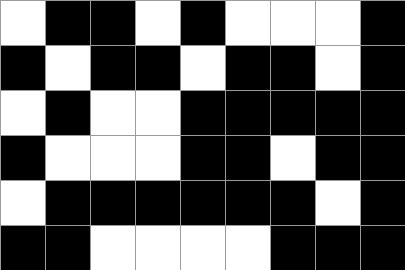[["white", "black", "black", "white", "black", "white", "white", "white", "black"], ["black", "white", "black", "black", "white", "black", "black", "white", "black"], ["white", "black", "white", "white", "black", "black", "black", "black", "black"], ["black", "white", "white", "white", "black", "black", "white", "black", "black"], ["white", "black", "black", "black", "black", "black", "black", "white", "black"], ["black", "black", "white", "white", "white", "white", "black", "black", "black"]]